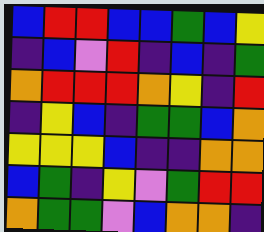[["blue", "red", "red", "blue", "blue", "green", "blue", "yellow"], ["indigo", "blue", "violet", "red", "indigo", "blue", "indigo", "green"], ["orange", "red", "red", "red", "orange", "yellow", "indigo", "red"], ["indigo", "yellow", "blue", "indigo", "green", "green", "blue", "orange"], ["yellow", "yellow", "yellow", "blue", "indigo", "indigo", "orange", "orange"], ["blue", "green", "indigo", "yellow", "violet", "green", "red", "red"], ["orange", "green", "green", "violet", "blue", "orange", "orange", "indigo"]]